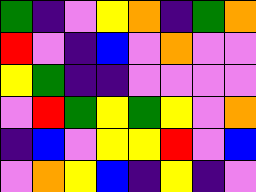[["green", "indigo", "violet", "yellow", "orange", "indigo", "green", "orange"], ["red", "violet", "indigo", "blue", "violet", "orange", "violet", "violet"], ["yellow", "green", "indigo", "indigo", "violet", "violet", "violet", "violet"], ["violet", "red", "green", "yellow", "green", "yellow", "violet", "orange"], ["indigo", "blue", "violet", "yellow", "yellow", "red", "violet", "blue"], ["violet", "orange", "yellow", "blue", "indigo", "yellow", "indigo", "violet"]]